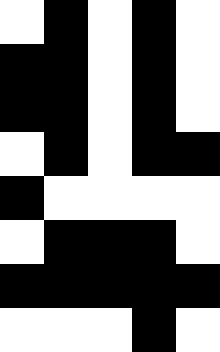[["white", "black", "white", "black", "white"], ["black", "black", "white", "black", "white"], ["black", "black", "white", "black", "white"], ["white", "black", "white", "black", "black"], ["black", "white", "white", "white", "white"], ["white", "black", "black", "black", "white"], ["black", "black", "black", "black", "black"], ["white", "white", "white", "black", "white"]]